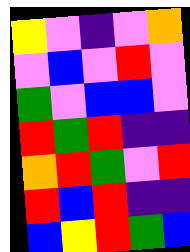[["yellow", "violet", "indigo", "violet", "orange"], ["violet", "blue", "violet", "red", "violet"], ["green", "violet", "blue", "blue", "violet"], ["red", "green", "red", "indigo", "indigo"], ["orange", "red", "green", "violet", "red"], ["red", "blue", "red", "indigo", "indigo"], ["blue", "yellow", "red", "green", "blue"]]